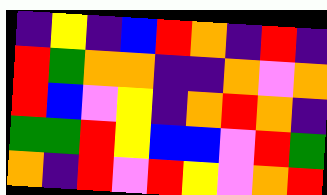[["indigo", "yellow", "indigo", "blue", "red", "orange", "indigo", "red", "indigo"], ["red", "green", "orange", "orange", "indigo", "indigo", "orange", "violet", "orange"], ["red", "blue", "violet", "yellow", "indigo", "orange", "red", "orange", "indigo"], ["green", "green", "red", "yellow", "blue", "blue", "violet", "red", "green"], ["orange", "indigo", "red", "violet", "red", "yellow", "violet", "orange", "red"]]